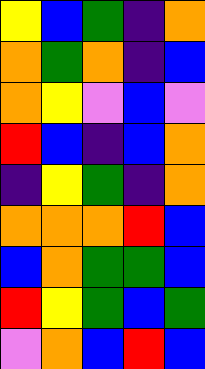[["yellow", "blue", "green", "indigo", "orange"], ["orange", "green", "orange", "indigo", "blue"], ["orange", "yellow", "violet", "blue", "violet"], ["red", "blue", "indigo", "blue", "orange"], ["indigo", "yellow", "green", "indigo", "orange"], ["orange", "orange", "orange", "red", "blue"], ["blue", "orange", "green", "green", "blue"], ["red", "yellow", "green", "blue", "green"], ["violet", "orange", "blue", "red", "blue"]]